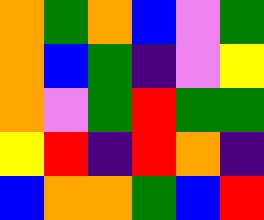[["orange", "green", "orange", "blue", "violet", "green"], ["orange", "blue", "green", "indigo", "violet", "yellow"], ["orange", "violet", "green", "red", "green", "green"], ["yellow", "red", "indigo", "red", "orange", "indigo"], ["blue", "orange", "orange", "green", "blue", "red"]]